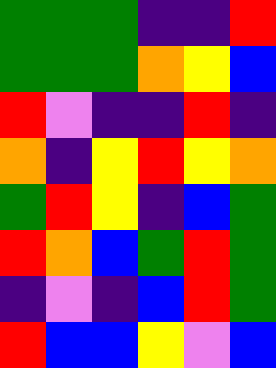[["green", "green", "green", "indigo", "indigo", "red"], ["green", "green", "green", "orange", "yellow", "blue"], ["red", "violet", "indigo", "indigo", "red", "indigo"], ["orange", "indigo", "yellow", "red", "yellow", "orange"], ["green", "red", "yellow", "indigo", "blue", "green"], ["red", "orange", "blue", "green", "red", "green"], ["indigo", "violet", "indigo", "blue", "red", "green"], ["red", "blue", "blue", "yellow", "violet", "blue"]]